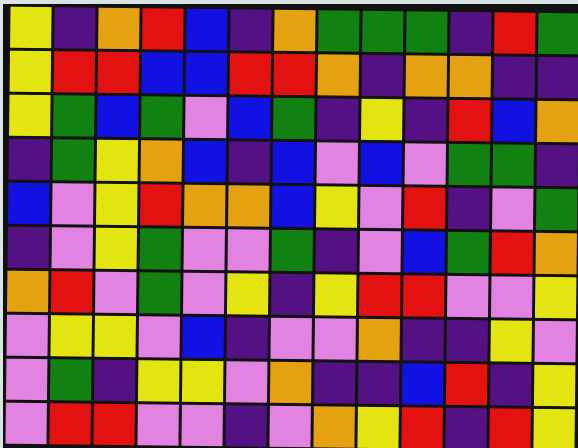[["yellow", "indigo", "orange", "red", "blue", "indigo", "orange", "green", "green", "green", "indigo", "red", "green"], ["yellow", "red", "red", "blue", "blue", "red", "red", "orange", "indigo", "orange", "orange", "indigo", "indigo"], ["yellow", "green", "blue", "green", "violet", "blue", "green", "indigo", "yellow", "indigo", "red", "blue", "orange"], ["indigo", "green", "yellow", "orange", "blue", "indigo", "blue", "violet", "blue", "violet", "green", "green", "indigo"], ["blue", "violet", "yellow", "red", "orange", "orange", "blue", "yellow", "violet", "red", "indigo", "violet", "green"], ["indigo", "violet", "yellow", "green", "violet", "violet", "green", "indigo", "violet", "blue", "green", "red", "orange"], ["orange", "red", "violet", "green", "violet", "yellow", "indigo", "yellow", "red", "red", "violet", "violet", "yellow"], ["violet", "yellow", "yellow", "violet", "blue", "indigo", "violet", "violet", "orange", "indigo", "indigo", "yellow", "violet"], ["violet", "green", "indigo", "yellow", "yellow", "violet", "orange", "indigo", "indigo", "blue", "red", "indigo", "yellow"], ["violet", "red", "red", "violet", "violet", "indigo", "violet", "orange", "yellow", "red", "indigo", "red", "yellow"]]